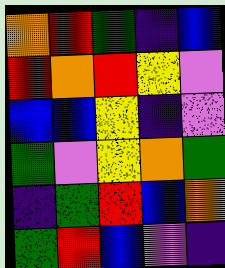[["orange", "red", "green", "indigo", "blue"], ["red", "orange", "red", "yellow", "violet"], ["blue", "blue", "yellow", "indigo", "violet"], ["green", "violet", "yellow", "orange", "green"], ["indigo", "green", "red", "blue", "orange"], ["green", "red", "blue", "violet", "indigo"]]